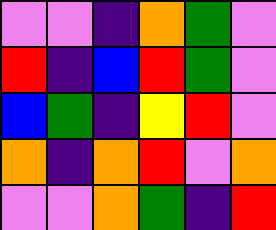[["violet", "violet", "indigo", "orange", "green", "violet"], ["red", "indigo", "blue", "red", "green", "violet"], ["blue", "green", "indigo", "yellow", "red", "violet"], ["orange", "indigo", "orange", "red", "violet", "orange"], ["violet", "violet", "orange", "green", "indigo", "red"]]